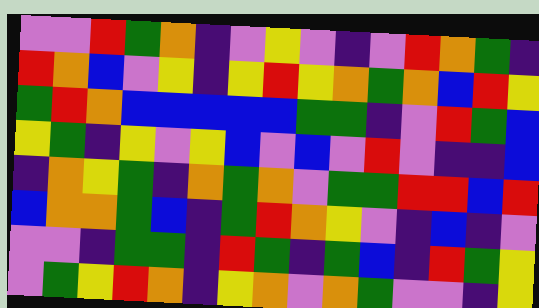[["violet", "violet", "red", "green", "orange", "indigo", "violet", "yellow", "violet", "indigo", "violet", "red", "orange", "green", "indigo"], ["red", "orange", "blue", "violet", "yellow", "indigo", "yellow", "red", "yellow", "orange", "green", "orange", "blue", "red", "yellow"], ["green", "red", "orange", "blue", "blue", "blue", "blue", "blue", "green", "green", "indigo", "violet", "red", "green", "blue"], ["yellow", "green", "indigo", "yellow", "violet", "yellow", "blue", "violet", "blue", "violet", "red", "violet", "indigo", "indigo", "blue"], ["indigo", "orange", "yellow", "green", "indigo", "orange", "green", "orange", "violet", "green", "green", "red", "red", "blue", "red"], ["blue", "orange", "orange", "green", "blue", "indigo", "green", "red", "orange", "yellow", "violet", "indigo", "blue", "indigo", "violet"], ["violet", "violet", "indigo", "green", "green", "indigo", "red", "green", "indigo", "green", "blue", "indigo", "red", "green", "yellow"], ["violet", "green", "yellow", "red", "orange", "indigo", "yellow", "orange", "violet", "orange", "green", "violet", "violet", "indigo", "yellow"]]